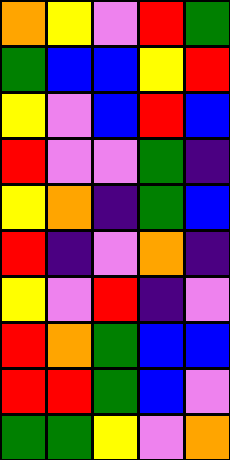[["orange", "yellow", "violet", "red", "green"], ["green", "blue", "blue", "yellow", "red"], ["yellow", "violet", "blue", "red", "blue"], ["red", "violet", "violet", "green", "indigo"], ["yellow", "orange", "indigo", "green", "blue"], ["red", "indigo", "violet", "orange", "indigo"], ["yellow", "violet", "red", "indigo", "violet"], ["red", "orange", "green", "blue", "blue"], ["red", "red", "green", "blue", "violet"], ["green", "green", "yellow", "violet", "orange"]]